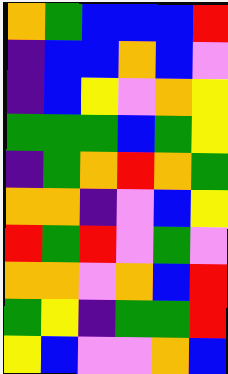[["orange", "green", "blue", "blue", "blue", "red"], ["indigo", "blue", "blue", "orange", "blue", "violet"], ["indigo", "blue", "yellow", "violet", "orange", "yellow"], ["green", "green", "green", "blue", "green", "yellow"], ["indigo", "green", "orange", "red", "orange", "green"], ["orange", "orange", "indigo", "violet", "blue", "yellow"], ["red", "green", "red", "violet", "green", "violet"], ["orange", "orange", "violet", "orange", "blue", "red"], ["green", "yellow", "indigo", "green", "green", "red"], ["yellow", "blue", "violet", "violet", "orange", "blue"]]